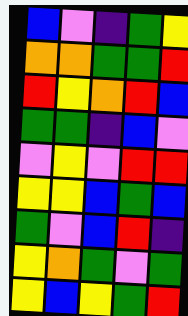[["blue", "violet", "indigo", "green", "yellow"], ["orange", "orange", "green", "green", "red"], ["red", "yellow", "orange", "red", "blue"], ["green", "green", "indigo", "blue", "violet"], ["violet", "yellow", "violet", "red", "red"], ["yellow", "yellow", "blue", "green", "blue"], ["green", "violet", "blue", "red", "indigo"], ["yellow", "orange", "green", "violet", "green"], ["yellow", "blue", "yellow", "green", "red"]]